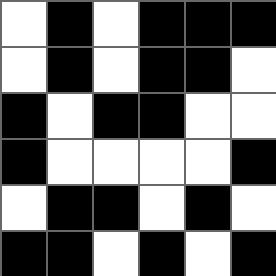[["white", "black", "white", "black", "black", "black"], ["white", "black", "white", "black", "black", "white"], ["black", "white", "black", "black", "white", "white"], ["black", "white", "white", "white", "white", "black"], ["white", "black", "black", "white", "black", "white"], ["black", "black", "white", "black", "white", "black"]]